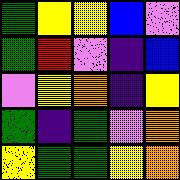[["green", "yellow", "yellow", "blue", "violet"], ["green", "red", "violet", "indigo", "blue"], ["violet", "yellow", "orange", "indigo", "yellow"], ["green", "indigo", "green", "violet", "orange"], ["yellow", "green", "green", "yellow", "orange"]]